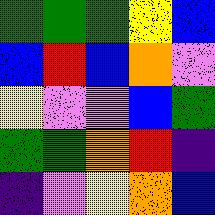[["green", "green", "green", "yellow", "blue"], ["blue", "red", "blue", "orange", "violet"], ["yellow", "violet", "violet", "blue", "green"], ["green", "green", "orange", "red", "indigo"], ["indigo", "violet", "yellow", "orange", "blue"]]